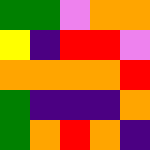[["green", "green", "violet", "orange", "orange"], ["yellow", "indigo", "red", "red", "violet"], ["orange", "orange", "orange", "orange", "red"], ["green", "indigo", "indigo", "indigo", "orange"], ["green", "orange", "red", "orange", "indigo"]]